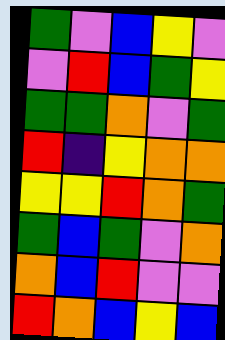[["green", "violet", "blue", "yellow", "violet"], ["violet", "red", "blue", "green", "yellow"], ["green", "green", "orange", "violet", "green"], ["red", "indigo", "yellow", "orange", "orange"], ["yellow", "yellow", "red", "orange", "green"], ["green", "blue", "green", "violet", "orange"], ["orange", "blue", "red", "violet", "violet"], ["red", "orange", "blue", "yellow", "blue"]]